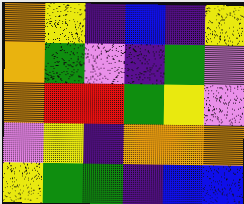[["orange", "yellow", "indigo", "blue", "indigo", "yellow"], ["orange", "green", "violet", "indigo", "green", "violet"], ["orange", "red", "red", "green", "yellow", "violet"], ["violet", "yellow", "indigo", "orange", "orange", "orange"], ["yellow", "green", "green", "indigo", "blue", "blue"]]